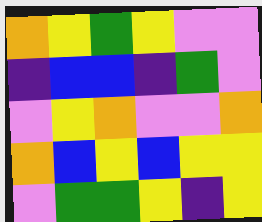[["orange", "yellow", "green", "yellow", "violet", "violet"], ["indigo", "blue", "blue", "indigo", "green", "violet"], ["violet", "yellow", "orange", "violet", "violet", "orange"], ["orange", "blue", "yellow", "blue", "yellow", "yellow"], ["violet", "green", "green", "yellow", "indigo", "yellow"]]